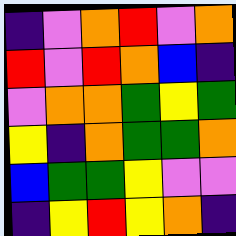[["indigo", "violet", "orange", "red", "violet", "orange"], ["red", "violet", "red", "orange", "blue", "indigo"], ["violet", "orange", "orange", "green", "yellow", "green"], ["yellow", "indigo", "orange", "green", "green", "orange"], ["blue", "green", "green", "yellow", "violet", "violet"], ["indigo", "yellow", "red", "yellow", "orange", "indigo"]]